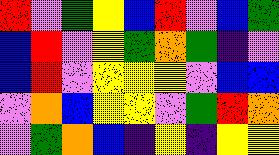[["red", "violet", "green", "yellow", "blue", "red", "violet", "blue", "green"], ["blue", "red", "violet", "yellow", "green", "orange", "green", "indigo", "violet"], ["blue", "red", "violet", "yellow", "yellow", "yellow", "violet", "blue", "blue"], ["violet", "orange", "blue", "yellow", "yellow", "violet", "green", "red", "orange"], ["violet", "green", "orange", "blue", "indigo", "yellow", "indigo", "yellow", "yellow"]]